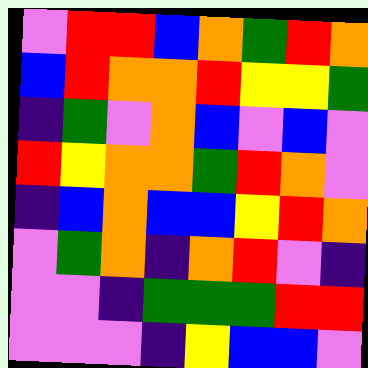[["violet", "red", "red", "blue", "orange", "green", "red", "orange"], ["blue", "red", "orange", "orange", "red", "yellow", "yellow", "green"], ["indigo", "green", "violet", "orange", "blue", "violet", "blue", "violet"], ["red", "yellow", "orange", "orange", "green", "red", "orange", "violet"], ["indigo", "blue", "orange", "blue", "blue", "yellow", "red", "orange"], ["violet", "green", "orange", "indigo", "orange", "red", "violet", "indigo"], ["violet", "violet", "indigo", "green", "green", "green", "red", "red"], ["violet", "violet", "violet", "indigo", "yellow", "blue", "blue", "violet"]]